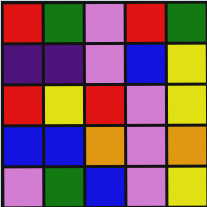[["red", "green", "violet", "red", "green"], ["indigo", "indigo", "violet", "blue", "yellow"], ["red", "yellow", "red", "violet", "yellow"], ["blue", "blue", "orange", "violet", "orange"], ["violet", "green", "blue", "violet", "yellow"]]